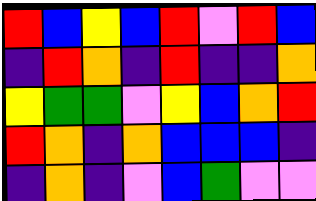[["red", "blue", "yellow", "blue", "red", "violet", "red", "blue"], ["indigo", "red", "orange", "indigo", "red", "indigo", "indigo", "orange"], ["yellow", "green", "green", "violet", "yellow", "blue", "orange", "red"], ["red", "orange", "indigo", "orange", "blue", "blue", "blue", "indigo"], ["indigo", "orange", "indigo", "violet", "blue", "green", "violet", "violet"]]